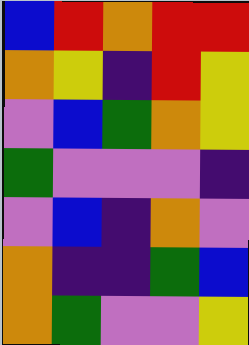[["blue", "red", "orange", "red", "red"], ["orange", "yellow", "indigo", "red", "yellow"], ["violet", "blue", "green", "orange", "yellow"], ["green", "violet", "violet", "violet", "indigo"], ["violet", "blue", "indigo", "orange", "violet"], ["orange", "indigo", "indigo", "green", "blue"], ["orange", "green", "violet", "violet", "yellow"]]